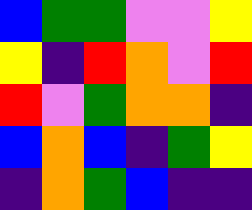[["blue", "green", "green", "violet", "violet", "yellow"], ["yellow", "indigo", "red", "orange", "violet", "red"], ["red", "violet", "green", "orange", "orange", "indigo"], ["blue", "orange", "blue", "indigo", "green", "yellow"], ["indigo", "orange", "green", "blue", "indigo", "indigo"]]